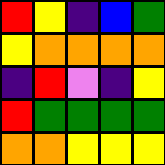[["red", "yellow", "indigo", "blue", "green"], ["yellow", "orange", "orange", "orange", "orange"], ["indigo", "red", "violet", "indigo", "yellow"], ["red", "green", "green", "green", "green"], ["orange", "orange", "yellow", "yellow", "yellow"]]